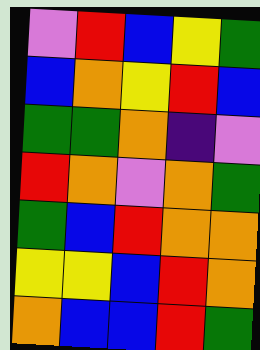[["violet", "red", "blue", "yellow", "green"], ["blue", "orange", "yellow", "red", "blue"], ["green", "green", "orange", "indigo", "violet"], ["red", "orange", "violet", "orange", "green"], ["green", "blue", "red", "orange", "orange"], ["yellow", "yellow", "blue", "red", "orange"], ["orange", "blue", "blue", "red", "green"]]